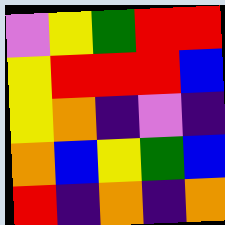[["violet", "yellow", "green", "red", "red"], ["yellow", "red", "red", "red", "blue"], ["yellow", "orange", "indigo", "violet", "indigo"], ["orange", "blue", "yellow", "green", "blue"], ["red", "indigo", "orange", "indigo", "orange"]]